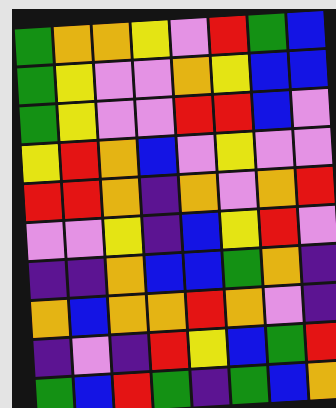[["green", "orange", "orange", "yellow", "violet", "red", "green", "blue"], ["green", "yellow", "violet", "violet", "orange", "yellow", "blue", "blue"], ["green", "yellow", "violet", "violet", "red", "red", "blue", "violet"], ["yellow", "red", "orange", "blue", "violet", "yellow", "violet", "violet"], ["red", "red", "orange", "indigo", "orange", "violet", "orange", "red"], ["violet", "violet", "yellow", "indigo", "blue", "yellow", "red", "violet"], ["indigo", "indigo", "orange", "blue", "blue", "green", "orange", "indigo"], ["orange", "blue", "orange", "orange", "red", "orange", "violet", "indigo"], ["indigo", "violet", "indigo", "red", "yellow", "blue", "green", "red"], ["green", "blue", "red", "green", "indigo", "green", "blue", "orange"]]